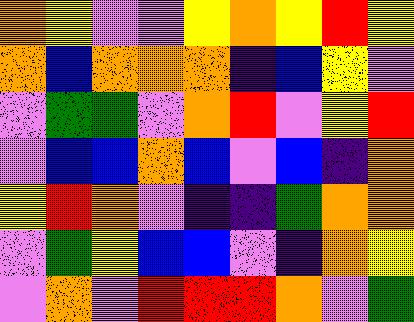[["orange", "yellow", "violet", "violet", "yellow", "orange", "yellow", "red", "yellow"], ["orange", "blue", "orange", "orange", "orange", "indigo", "blue", "yellow", "violet"], ["violet", "green", "green", "violet", "orange", "red", "violet", "yellow", "red"], ["violet", "blue", "blue", "orange", "blue", "violet", "blue", "indigo", "orange"], ["yellow", "red", "orange", "violet", "indigo", "indigo", "green", "orange", "orange"], ["violet", "green", "yellow", "blue", "blue", "violet", "indigo", "orange", "yellow"], ["violet", "orange", "violet", "red", "red", "red", "orange", "violet", "green"]]